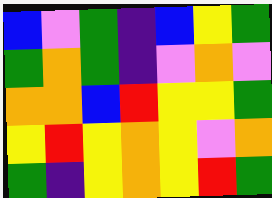[["blue", "violet", "green", "indigo", "blue", "yellow", "green"], ["green", "orange", "green", "indigo", "violet", "orange", "violet"], ["orange", "orange", "blue", "red", "yellow", "yellow", "green"], ["yellow", "red", "yellow", "orange", "yellow", "violet", "orange"], ["green", "indigo", "yellow", "orange", "yellow", "red", "green"]]